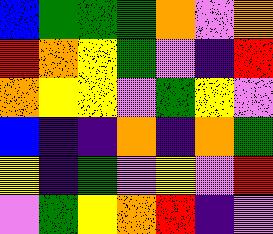[["blue", "green", "green", "green", "orange", "violet", "orange"], ["red", "orange", "yellow", "green", "violet", "indigo", "red"], ["orange", "yellow", "yellow", "violet", "green", "yellow", "violet"], ["blue", "indigo", "indigo", "orange", "indigo", "orange", "green"], ["yellow", "indigo", "green", "violet", "yellow", "violet", "red"], ["violet", "green", "yellow", "orange", "red", "indigo", "violet"]]